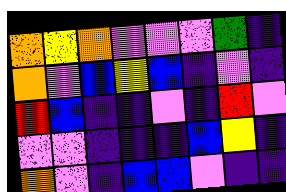[["orange", "yellow", "orange", "violet", "violet", "violet", "green", "indigo"], ["orange", "violet", "blue", "yellow", "blue", "indigo", "violet", "indigo"], ["red", "blue", "indigo", "indigo", "violet", "indigo", "red", "violet"], ["violet", "violet", "indigo", "indigo", "indigo", "blue", "yellow", "indigo"], ["orange", "violet", "indigo", "blue", "blue", "violet", "indigo", "indigo"]]